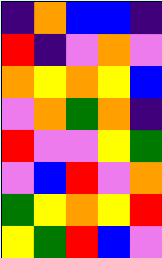[["indigo", "orange", "blue", "blue", "indigo"], ["red", "indigo", "violet", "orange", "violet"], ["orange", "yellow", "orange", "yellow", "blue"], ["violet", "orange", "green", "orange", "indigo"], ["red", "violet", "violet", "yellow", "green"], ["violet", "blue", "red", "violet", "orange"], ["green", "yellow", "orange", "yellow", "red"], ["yellow", "green", "red", "blue", "violet"]]